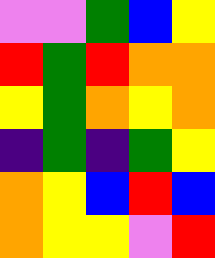[["violet", "violet", "green", "blue", "yellow"], ["red", "green", "red", "orange", "orange"], ["yellow", "green", "orange", "yellow", "orange"], ["indigo", "green", "indigo", "green", "yellow"], ["orange", "yellow", "blue", "red", "blue"], ["orange", "yellow", "yellow", "violet", "red"]]